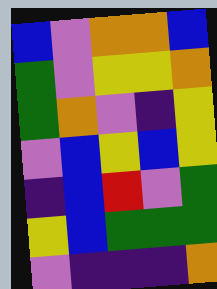[["blue", "violet", "orange", "orange", "blue"], ["green", "violet", "yellow", "yellow", "orange"], ["green", "orange", "violet", "indigo", "yellow"], ["violet", "blue", "yellow", "blue", "yellow"], ["indigo", "blue", "red", "violet", "green"], ["yellow", "blue", "green", "green", "green"], ["violet", "indigo", "indigo", "indigo", "orange"]]